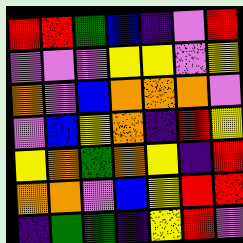[["red", "red", "green", "blue", "indigo", "violet", "red"], ["violet", "violet", "violet", "yellow", "yellow", "violet", "yellow"], ["orange", "violet", "blue", "orange", "orange", "orange", "violet"], ["violet", "blue", "yellow", "orange", "indigo", "red", "yellow"], ["yellow", "orange", "green", "orange", "yellow", "indigo", "red"], ["orange", "orange", "violet", "blue", "yellow", "red", "red"], ["indigo", "green", "green", "indigo", "yellow", "red", "violet"]]